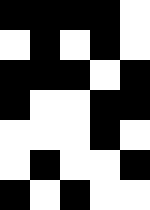[["black", "black", "black", "black", "white"], ["white", "black", "white", "black", "white"], ["black", "black", "black", "white", "black"], ["black", "white", "white", "black", "black"], ["white", "white", "white", "black", "white"], ["white", "black", "white", "white", "black"], ["black", "white", "black", "white", "white"]]